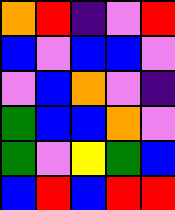[["orange", "red", "indigo", "violet", "red"], ["blue", "violet", "blue", "blue", "violet"], ["violet", "blue", "orange", "violet", "indigo"], ["green", "blue", "blue", "orange", "violet"], ["green", "violet", "yellow", "green", "blue"], ["blue", "red", "blue", "red", "red"]]